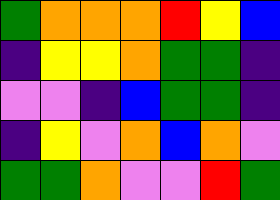[["green", "orange", "orange", "orange", "red", "yellow", "blue"], ["indigo", "yellow", "yellow", "orange", "green", "green", "indigo"], ["violet", "violet", "indigo", "blue", "green", "green", "indigo"], ["indigo", "yellow", "violet", "orange", "blue", "orange", "violet"], ["green", "green", "orange", "violet", "violet", "red", "green"]]